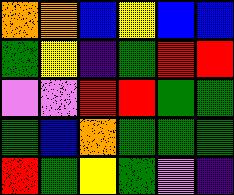[["orange", "orange", "blue", "yellow", "blue", "blue"], ["green", "yellow", "indigo", "green", "red", "red"], ["violet", "violet", "red", "red", "green", "green"], ["green", "blue", "orange", "green", "green", "green"], ["red", "green", "yellow", "green", "violet", "indigo"]]